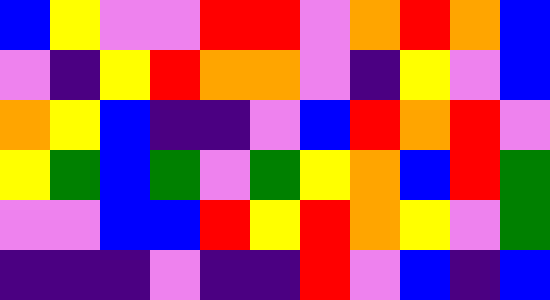[["blue", "yellow", "violet", "violet", "red", "red", "violet", "orange", "red", "orange", "blue"], ["violet", "indigo", "yellow", "red", "orange", "orange", "violet", "indigo", "yellow", "violet", "blue"], ["orange", "yellow", "blue", "indigo", "indigo", "violet", "blue", "red", "orange", "red", "violet"], ["yellow", "green", "blue", "green", "violet", "green", "yellow", "orange", "blue", "red", "green"], ["violet", "violet", "blue", "blue", "red", "yellow", "red", "orange", "yellow", "violet", "green"], ["indigo", "indigo", "indigo", "violet", "indigo", "indigo", "red", "violet", "blue", "indigo", "blue"]]